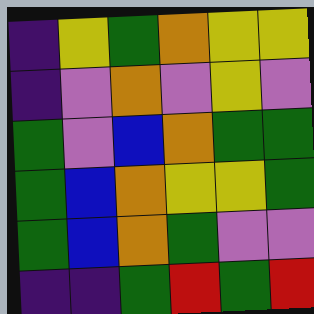[["indigo", "yellow", "green", "orange", "yellow", "yellow"], ["indigo", "violet", "orange", "violet", "yellow", "violet"], ["green", "violet", "blue", "orange", "green", "green"], ["green", "blue", "orange", "yellow", "yellow", "green"], ["green", "blue", "orange", "green", "violet", "violet"], ["indigo", "indigo", "green", "red", "green", "red"]]